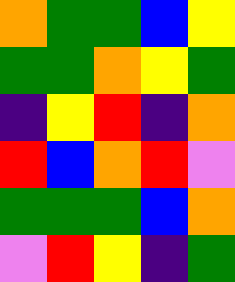[["orange", "green", "green", "blue", "yellow"], ["green", "green", "orange", "yellow", "green"], ["indigo", "yellow", "red", "indigo", "orange"], ["red", "blue", "orange", "red", "violet"], ["green", "green", "green", "blue", "orange"], ["violet", "red", "yellow", "indigo", "green"]]